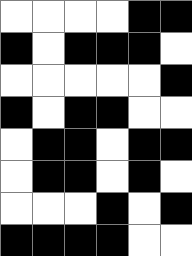[["white", "white", "white", "white", "black", "black"], ["black", "white", "black", "black", "black", "white"], ["white", "white", "white", "white", "white", "black"], ["black", "white", "black", "black", "white", "white"], ["white", "black", "black", "white", "black", "black"], ["white", "black", "black", "white", "black", "white"], ["white", "white", "white", "black", "white", "black"], ["black", "black", "black", "black", "white", "white"]]